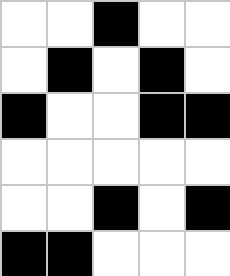[["white", "white", "black", "white", "white"], ["white", "black", "white", "black", "white"], ["black", "white", "white", "black", "black"], ["white", "white", "white", "white", "white"], ["white", "white", "black", "white", "black"], ["black", "black", "white", "white", "white"]]